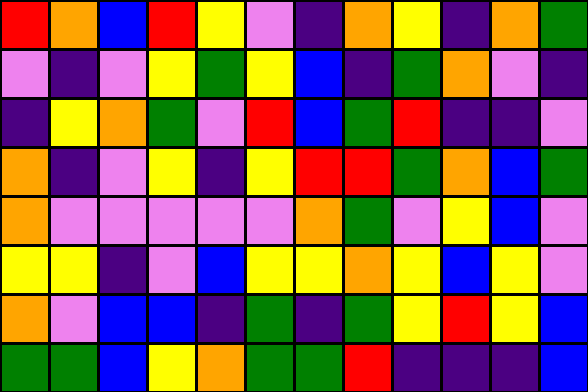[["red", "orange", "blue", "red", "yellow", "violet", "indigo", "orange", "yellow", "indigo", "orange", "green"], ["violet", "indigo", "violet", "yellow", "green", "yellow", "blue", "indigo", "green", "orange", "violet", "indigo"], ["indigo", "yellow", "orange", "green", "violet", "red", "blue", "green", "red", "indigo", "indigo", "violet"], ["orange", "indigo", "violet", "yellow", "indigo", "yellow", "red", "red", "green", "orange", "blue", "green"], ["orange", "violet", "violet", "violet", "violet", "violet", "orange", "green", "violet", "yellow", "blue", "violet"], ["yellow", "yellow", "indigo", "violet", "blue", "yellow", "yellow", "orange", "yellow", "blue", "yellow", "violet"], ["orange", "violet", "blue", "blue", "indigo", "green", "indigo", "green", "yellow", "red", "yellow", "blue"], ["green", "green", "blue", "yellow", "orange", "green", "green", "red", "indigo", "indigo", "indigo", "blue"]]